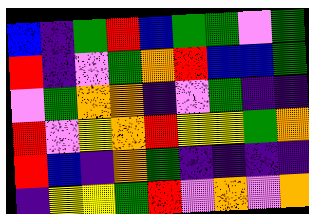[["blue", "indigo", "green", "red", "blue", "green", "green", "violet", "green"], ["red", "indigo", "violet", "green", "orange", "red", "blue", "blue", "green"], ["violet", "green", "orange", "orange", "indigo", "violet", "green", "indigo", "indigo"], ["red", "violet", "yellow", "orange", "red", "yellow", "yellow", "green", "orange"], ["red", "blue", "indigo", "orange", "green", "indigo", "indigo", "indigo", "indigo"], ["indigo", "yellow", "yellow", "green", "red", "violet", "orange", "violet", "orange"]]